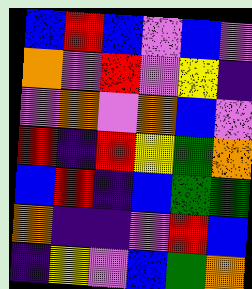[["blue", "red", "blue", "violet", "blue", "violet"], ["orange", "violet", "red", "violet", "yellow", "indigo"], ["violet", "orange", "violet", "orange", "blue", "violet"], ["red", "indigo", "red", "yellow", "green", "orange"], ["blue", "red", "indigo", "blue", "green", "green"], ["orange", "indigo", "indigo", "violet", "red", "blue"], ["indigo", "yellow", "violet", "blue", "green", "orange"]]